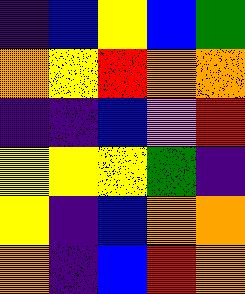[["indigo", "blue", "yellow", "blue", "green"], ["orange", "yellow", "red", "orange", "orange"], ["indigo", "indigo", "blue", "violet", "red"], ["yellow", "yellow", "yellow", "green", "indigo"], ["yellow", "indigo", "blue", "orange", "orange"], ["orange", "indigo", "blue", "red", "orange"]]